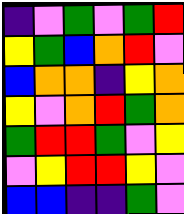[["indigo", "violet", "green", "violet", "green", "red"], ["yellow", "green", "blue", "orange", "red", "violet"], ["blue", "orange", "orange", "indigo", "yellow", "orange"], ["yellow", "violet", "orange", "red", "green", "orange"], ["green", "red", "red", "green", "violet", "yellow"], ["violet", "yellow", "red", "red", "yellow", "violet"], ["blue", "blue", "indigo", "indigo", "green", "violet"]]